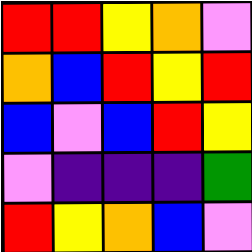[["red", "red", "yellow", "orange", "violet"], ["orange", "blue", "red", "yellow", "red"], ["blue", "violet", "blue", "red", "yellow"], ["violet", "indigo", "indigo", "indigo", "green"], ["red", "yellow", "orange", "blue", "violet"]]